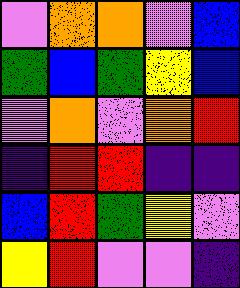[["violet", "orange", "orange", "violet", "blue"], ["green", "blue", "green", "yellow", "blue"], ["violet", "orange", "violet", "orange", "red"], ["indigo", "red", "red", "indigo", "indigo"], ["blue", "red", "green", "yellow", "violet"], ["yellow", "red", "violet", "violet", "indigo"]]